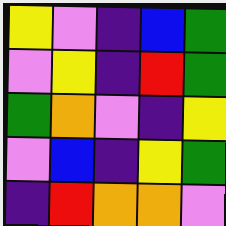[["yellow", "violet", "indigo", "blue", "green"], ["violet", "yellow", "indigo", "red", "green"], ["green", "orange", "violet", "indigo", "yellow"], ["violet", "blue", "indigo", "yellow", "green"], ["indigo", "red", "orange", "orange", "violet"]]